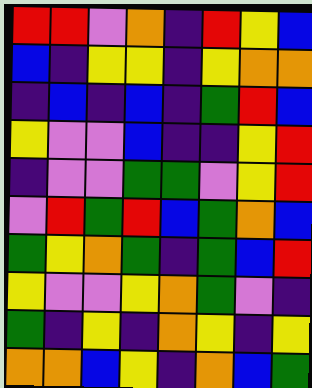[["red", "red", "violet", "orange", "indigo", "red", "yellow", "blue"], ["blue", "indigo", "yellow", "yellow", "indigo", "yellow", "orange", "orange"], ["indigo", "blue", "indigo", "blue", "indigo", "green", "red", "blue"], ["yellow", "violet", "violet", "blue", "indigo", "indigo", "yellow", "red"], ["indigo", "violet", "violet", "green", "green", "violet", "yellow", "red"], ["violet", "red", "green", "red", "blue", "green", "orange", "blue"], ["green", "yellow", "orange", "green", "indigo", "green", "blue", "red"], ["yellow", "violet", "violet", "yellow", "orange", "green", "violet", "indigo"], ["green", "indigo", "yellow", "indigo", "orange", "yellow", "indigo", "yellow"], ["orange", "orange", "blue", "yellow", "indigo", "orange", "blue", "green"]]